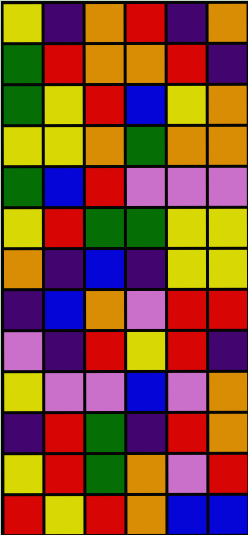[["yellow", "indigo", "orange", "red", "indigo", "orange"], ["green", "red", "orange", "orange", "red", "indigo"], ["green", "yellow", "red", "blue", "yellow", "orange"], ["yellow", "yellow", "orange", "green", "orange", "orange"], ["green", "blue", "red", "violet", "violet", "violet"], ["yellow", "red", "green", "green", "yellow", "yellow"], ["orange", "indigo", "blue", "indigo", "yellow", "yellow"], ["indigo", "blue", "orange", "violet", "red", "red"], ["violet", "indigo", "red", "yellow", "red", "indigo"], ["yellow", "violet", "violet", "blue", "violet", "orange"], ["indigo", "red", "green", "indigo", "red", "orange"], ["yellow", "red", "green", "orange", "violet", "red"], ["red", "yellow", "red", "orange", "blue", "blue"]]